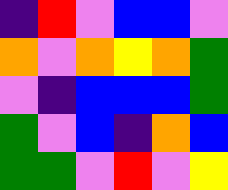[["indigo", "red", "violet", "blue", "blue", "violet"], ["orange", "violet", "orange", "yellow", "orange", "green"], ["violet", "indigo", "blue", "blue", "blue", "green"], ["green", "violet", "blue", "indigo", "orange", "blue"], ["green", "green", "violet", "red", "violet", "yellow"]]